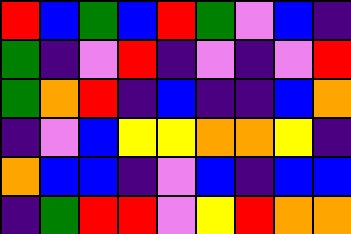[["red", "blue", "green", "blue", "red", "green", "violet", "blue", "indigo"], ["green", "indigo", "violet", "red", "indigo", "violet", "indigo", "violet", "red"], ["green", "orange", "red", "indigo", "blue", "indigo", "indigo", "blue", "orange"], ["indigo", "violet", "blue", "yellow", "yellow", "orange", "orange", "yellow", "indigo"], ["orange", "blue", "blue", "indigo", "violet", "blue", "indigo", "blue", "blue"], ["indigo", "green", "red", "red", "violet", "yellow", "red", "orange", "orange"]]